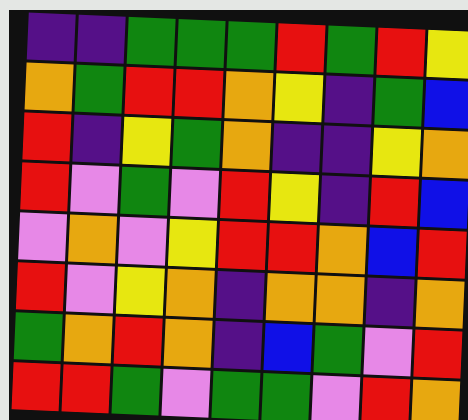[["indigo", "indigo", "green", "green", "green", "red", "green", "red", "yellow"], ["orange", "green", "red", "red", "orange", "yellow", "indigo", "green", "blue"], ["red", "indigo", "yellow", "green", "orange", "indigo", "indigo", "yellow", "orange"], ["red", "violet", "green", "violet", "red", "yellow", "indigo", "red", "blue"], ["violet", "orange", "violet", "yellow", "red", "red", "orange", "blue", "red"], ["red", "violet", "yellow", "orange", "indigo", "orange", "orange", "indigo", "orange"], ["green", "orange", "red", "orange", "indigo", "blue", "green", "violet", "red"], ["red", "red", "green", "violet", "green", "green", "violet", "red", "orange"]]